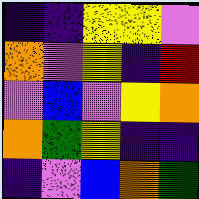[["indigo", "indigo", "yellow", "yellow", "violet"], ["orange", "violet", "yellow", "indigo", "red"], ["violet", "blue", "violet", "yellow", "orange"], ["orange", "green", "yellow", "indigo", "indigo"], ["indigo", "violet", "blue", "orange", "green"]]